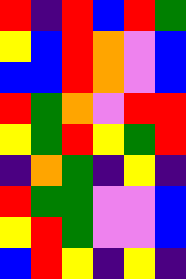[["red", "indigo", "red", "blue", "red", "green"], ["yellow", "blue", "red", "orange", "violet", "blue"], ["blue", "blue", "red", "orange", "violet", "blue"], ["red", "green", "orange", "violet", "red", "red"], ["yellow", "green", "red", "yellow", "green", "red"], ["indigo", "orange", "green", "indigo", "yellow", "indigo"], ["red", "green", "green", "violet", "violet", "blue"], ["yellow", "red", "green", "violet", "violet", "blue"], ["blue", "red", "yellow", "indigo", "yellow", "indigo"]]